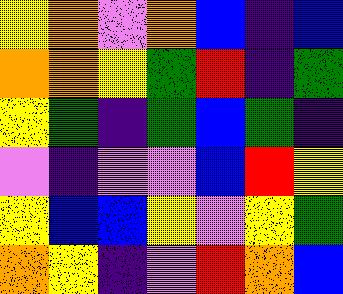[["yellow", "orange", "violet", "orange", "blue", "indigo", "blue"], ["orange", "orange", "yellow", "green", "red", "indigo", "green"], ["yellow", "green", "indigo", "green", "blue", "green", "indigo"], ["violet", "indigo", "violet", "violet", "blue", "red", "yellow"], ["yellow", "blue", "blue", "yellow", "violet", "yellow", "green"], ["orange", "yellow", "indigo", "violet", "red", "orange", "blue"]]